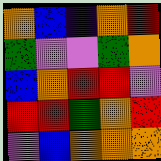[["orange", "blue", "indigo", "orange", "red"], ["green", "violet", "violet", "green", "orange"], ["blue", "orange", "red", "red", "violet"], ["red", "red", "green", "orange", "red"], ["violet", "blue", "orange", "orange", "orange"]]